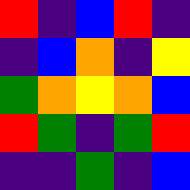[["red", "indigo", "blue", "red", "indigo"], ["indigo", "blue", "orange", "indigo", "yellow"], ["green", "orange", "yellow", "orange", "blue"], ["red", "green", "indigo", "green", "red"], ["indigo", "indigo", "green", "indigo", "blue"]]